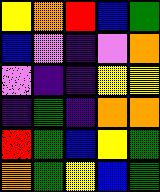[["yellow", "orange", "red", "blue", "green"], ["blue", "violet", "indigo", "violet", "orange"], ["violet", "indigo", "indigo", "yellow", "yellow"], ["indigo", "green", "indigo", "orange", "orange"], ["red", "green", "blue", "yellow", "green"], ["orange", "green", "yellow", "blue", "green"]]